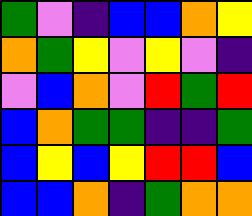[["green", "violet", "indigo", "blue", "blue", "orange", "yellow"], ["orange", "green", "yellow", "violet", "yellow", "violet", "indigo"], ["violet", "blue", "orange", "violet", "red", "green", "red"], ["blue", "orange", "green", "green", "indigo", "indigo", "green"], ["blue", "yellow", "blue", "yellow", "red", "red", "blue"], ["blue", "blue", "orange", "indigo", "green", "orange", "orange"]]